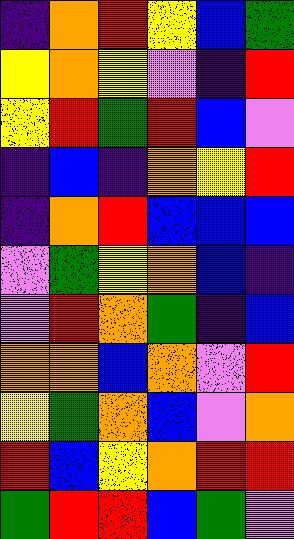[["indigo", "orange", "red", "yellow", "blue", "green"], ["yellow", "orange", "yellow", "violet", "indigo", "red"], ["yellow", "red", "green", "red", "blue", "violet"], ["indigo", "blue", "indigo", "orange", "yellow", "red"], ["indigo", "orange", "red", "blue", "blue", "blue"], ["violet", "green", "yellow", "orange", "blue", "indigo"], ["violet", "red", "orange", "green", "indigo", "blue"], ["orange", "orange", "blue", "orange", "violet", "red"], ["yellow", "green", "orange", "blue", "violet", "orange"], ["red", "blue", "yellow", "orange", "red", "red"], ["green", "red", "red", "blue", "green", "violet"]]